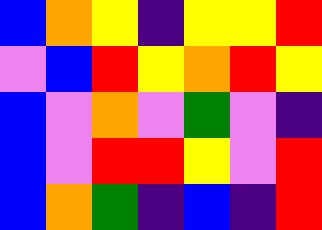[["blue", "orange", "yellow", "indigo", "yellow", "yellow", "red"], ["violet", "blue", "red", "yellow", "orange", "red", "yellow"], ["blue", "violet", "orange", "violet", "green", "violet", "indigo"], ["blue", "violet", "red", "red", "yellow", "violet", "red"], ["blue", "orange", "green", "indigo", "blue", "indigo", "red"]]